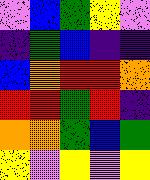[["violet", "blue", "green", "yellow", "violet"], ["indigo", "green", "blue", "indigo", "indigo"], ["blue", "orange", "red", "red", "orange"], ["red", "red", "green", "red", "indigo"], ["orange", "orange", "green", "blue", "green"], ["yellow", "violet", "yellow", "violet", "yellow"]]